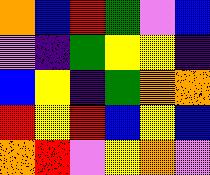[["orange", "blue", "red", "green", "violet", "blue"], ["violet", "indigo", "green", "yellow", "yellow", "indigo"], ["blue", "yellow", "indigo", "green", "orange", "orange"], ["red", "yellow", "red", "blue", "yellow", "blue"], ["orange", "red", "violet", "yellow", "orange", "violet"]]